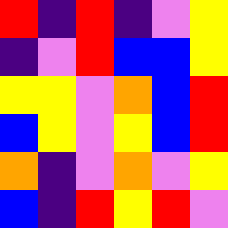[["red", "indigo", "red", "indigo", "violet", "yellow"], ["indigo", "violet", "red", "blue", "blue", "yellow"], ["yellow", "yellow", "violet", "orange", "blue", "red"], ["blue", "yellow", "violet", "yellow", "blue", "red"], ["orange", "indigo", "violet", "orange", "violet", "yellow"], ["blue", "indigo", "red", "yellow", "red", "violet"]]